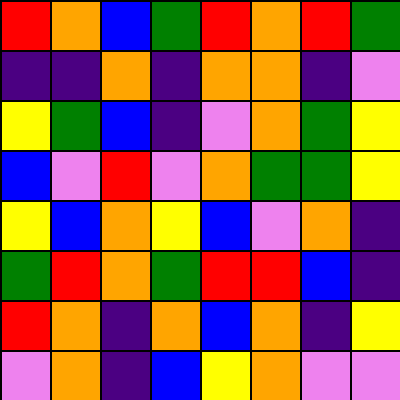[["red", "orange", "blue", "green", "red", "orange", "red", "green"], ["indigo", "indigo", "orange", "indigo", "orange", "orange", "indigo", "violet"], ["yellow", "green", "blue", "indigo", "violet", "orange", "green", "yellow"], ["blue", "violet", "red", "violet", "orange", "green", "green", "yellow"], ["yellow", "blue", "orange", "yellow", "blue", "violet", "orange", "indigo"], ["green", "red", "orange", "green", "red", "red", "blue", "indigo"], ["red", "orange", "indigo", "orange", "blue", "orange", "indigo", "yellow"], ["violet", "orange", "indigo", "blue", "yellow", "orange", "violet", "violet"]]